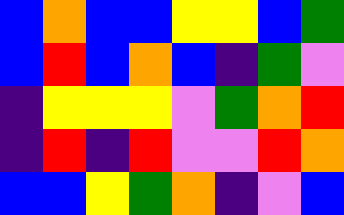[["blue", "orange", "blue", "blue", "yellow", "yellow", "blue", "green"], ["blue", "red", "blue", "orange", "blue", "indigo", "green", "violet"], ["indigo", "yellow", "yellow", "yellow", "violet", "green", "orange", "red"], ["indigo", "red", "indigo", "red", "violet", "violet", "red", "orange"], ["blue", "blue", "yellow", "green", "orange", "indigo", "violet", "blue"]]